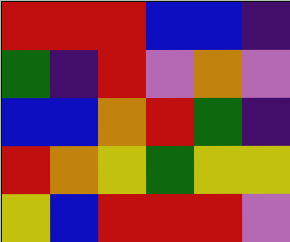[["red", "red", "red", "blue", "blue", "indigo"], ["green", "indigo", "red", "violet", "orange", "violet"], ["blue", "blue", "orange", "red", "green", "indigo"], ["red", "orange", "yellow", "green", "yellow", "yellow"], ["yellow", "blue", "red", "red", "red", "violet"]]